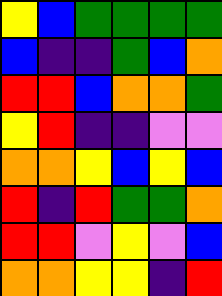[["yellow", "blue", "green", "green", "green", "green"], ["blue", "indigo", "indigo", "green", "blue", "orange"], ["red", "red", "blue", "orange", "orange", "green"], ["yellow", "red", "indigo", "indigo", "violet", "violet"], ["orange", "orange", "yellow", "blue", "yellow", "blue"], ["red", "indigo", "red", "green", "green", "orange"], ["red", "red", "violet", "yellow", "violet", "blue"], ["orange", "orange", "yellow", "yellow", "indigo", "red"]]